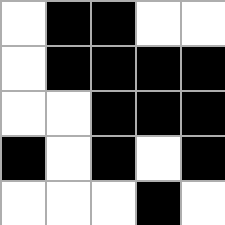[["white", "black", "black", "white", "white"], ["white", "black", "black", "black", "black"], ["white", "white", "black", "black", "black"], ["black", "white", "black", "white", "black"], ["white", "white", "white", "black", "white"]]